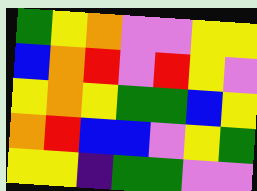[["green", "yellow", "orange", "violet", "violet", "yellow", "yellow"], ["blue", "orange", "red", "violet", "red", "yellow", "violet"], ["yellow", "orange", "yellow", "green", "green", "blue", "yellow"], ["orange", "red", "blue", "blue", "violet", "yellow", "green"], ["yellow", "yellow", "indigo", "green", "green", "violet", "violet"]]